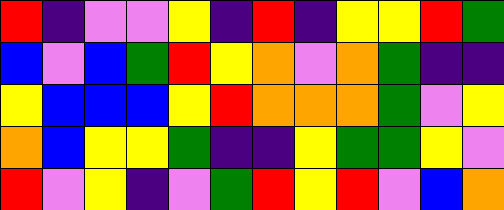[["red", "indigo", "violet", "violet", "yellow", "indigo", "red", "indigo", "yellow", "yellow", "red", "green"], ["blue", "violet", "blue", "green", "red", "yellow", "orange", "violet", "orange", "green", "indigo", "indigo"], ["yellow", "blue", "blue", "blue", "yellow", "red", "orange", "orange", "orange", "green", "violet", "yellow"], ["orange", "blue", "yellow", "yellow", "green", "indigo", "indigo", "yellow", "green", "green", "yellow", "violet"], ["red", "violet", "yellow", "indigo", "violet", "green", "red", "yellow", "red", "violet", "blue", "orange"]]